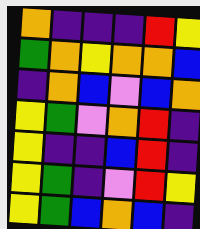[["orange", "indigo", "indigo", "indigo", "red", "yellow"], ["green", "orange", "yellow", "orange", "orange", "blue"], ["indigo", "orange", "blue", "violet", "blue", "orange"], ["yellow", "green", "violet", "orange", "red", "indigo"], ["yellow", "indigo", "indigo", "blue", "red", "indigo"], ["yellow", "green", "indigo", "violet", "red", "yellow"], ["yellow", "green", "blue", "orange", "blue", "indigo"]]